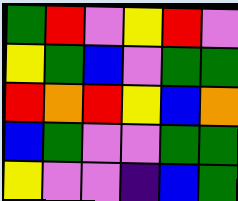[["green", "red", "violet", "yellow", "red", "violet"], ["yellow", "green", "blue", "violet", "green", "green"], ["red", "orange", "red", "yellow", "blue", "orange"], ["blue", "green", "violet", "violet", "green", "green"], ["yellow", "violet", "violet", "indigo", "blue", "green"]]